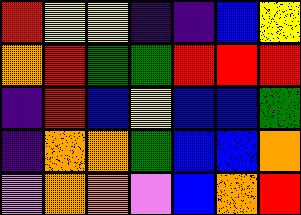[["red", "yellow", "yellow", "indigo", "indigo", "blue", "yellow"], ["orange", "red", "green", "green", "red", "red", "red"], ["indigo", "red", "blue", "yellow", "blue", "blue", "green"], ["indigo", "orange", "orange", "green", "blue", "blue", "orange"], ["violet", "orange", "orange", "violet", "blue", "orange", "red"]]